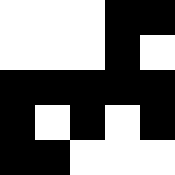[["white", "white", "white", "black", "black"], ["white", "white", "white", "black", "white"], ["black", "black", "black", "black", "black"], ["black", "white", "black", "white", "black"], ["black", "black", "white", "white", "white"]]